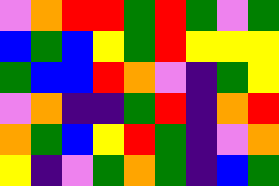[["violet", "orange", "red", "red", "green", "red", "green", "violet", "green"], ["blue", "green", "blue", "yellow", "green", "red", "yellow", "yellow", "yellow"], ["green", "blue", "blue", "red", "orange", "violet", "indigo", "green", "yellow"], ["violet", "orange", "indigo", "indigo", "green", "red", "indigo", "orange", "red"], ["orange", "green", "blue", "yellow", "red", "green", "indigo", "violet", "orange"], ["yellow", "indigo", "violet", "green", "orange", "green", "indigo", "blue", "green"]]